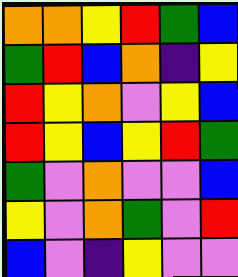[["orange", "orange", "yellow", "red", "green", "blue"], ["green", "red", "blue", "orange", "indigo", "yellow"], ["red", "yellow", "orange", "violet", "yellow", "blue"], ["red", "yellow", "blue", "yellow", "red", "green"], ["green", "violet", "orange", "violet", "violet", "blue"], ["yellow", "violet", "orange", "green", "violet", "red"], ["blue", "violet", "indigo", "yellow", "violet", "violet"]]